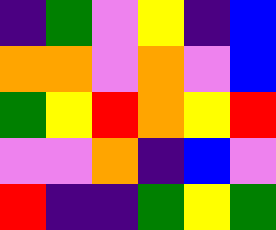[["indigo", "green", "violet", "yellow", "indigo", "blue"], ["orange", "orange", "violet", "orange", "violet", "blue"], ["green", "yellow", "red", "orange", "yellow", "red"], ["violet", "violet", "orange", "indigo", "blue", "violet"], ["red", "indigo", "indigo", "green", "yellow", "green"]]